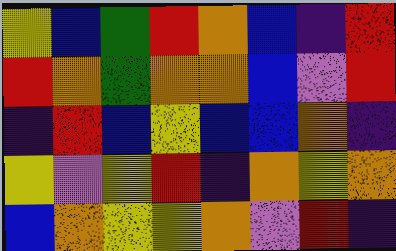[["yellow", "blue", "green", "red", "orange", "blue", "indigo", "red"], ["red", "orange", "green", "orange", "orange", "blue", "violet", "red"], ["indigo", "red", "blue", "yellow", "blue", "blue", "orange", "indigo"], ["yellow", "violet", "yellow", "red", "indigo", "orange", "yellow", "orange"], ["blue", "orange", "yellow", "yellow", "orange", "violet", "red", "indigo"]]